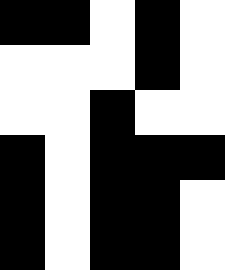[["black", "black", "white", "black", "white"], ["white", "white", "white", "black", "white"], ["white", "white", "black", "white", "white"], ["black", "white", "black", "black", "black"], ["black", "white", "black", "black", "white"], ["black", "white", "black", "black", "white"]]